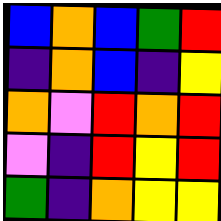[["blue", "orange", "blue", "green", "red"], ["indigo", "orange", "blue", "indigo", "yellow"], ["orange", "violet", "red", "orange", "red"], ["violet", "indigo", "red", "yellow", "red"], ["green", "indigo", "orange", "yellow", "yellow"]]